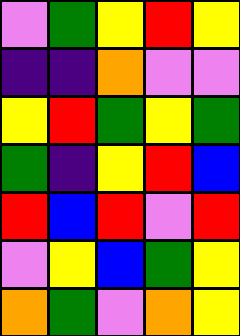[["violet", "green", "yellow", "red", "yellow"], ["indigo", "indigo", "orange", "violet", "violet"], ["yellow", "red", "green", "yellow", "green"], ["green", "indigo", "yellow", "red", "blue"], ["red", "blue", "red", "violet", "red"], ["violet", "yellow", "blue", "green", "yellow"], ["orange", "green", "violet", "orange", "yellow"]]